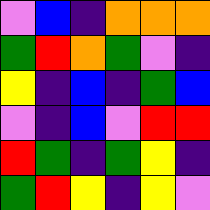[["violet", "blue", "indigo", "orange", "orange", "orange"], ["green", "red", "orange", "green", "violet", "indigo"], ["yellow", "indigo", "blue", "indigo", "green", "blue"], ["violet", "indigo", "blue", "violet", "red", "red"], ["red", "green", "indigo", "green", "yellow", "indigo"], ["green", "red", "yellow", "indigo", "yellow", "violet"]]